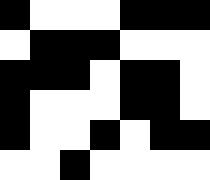[["black", "white", "white", "white", "black", "black", "black"], ["white", "black", "black", "black", "white", "white", "white"], ["black", "black", "black", "white", "black", "black", "white"], ["black", "white", "white", "white", "black", "black", "white"], ["black", "white", "white", "black", "white", "black", "black"], ["white", "white", "black", "white", "white", "white", "white"]]